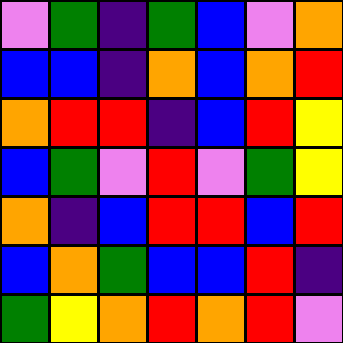[["violet", "green", "indigo", "green", "blue", "violet", "orange"], ["blue", "blue", "indigo", "orange", "blue", "orange", "red"], ["orange", "red", "red", "indigo", "blue", "red", "yellow"], ["blue", "green", "violet", "red", "violet", "green", "yellow"], ["orange", "indigo", "blue", "red", "red", "blue", "red"], ["blue", "orange", "green", "blue", "blue", "red", "indigo"], ["green", "yellow", "orange", "red", "orange", "red", "violet"]]